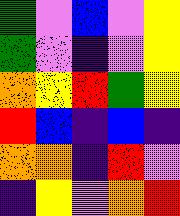[["green", "violet", "blue", "violet", "yellow"], ["green", "violet", "indigo", "violet", "yellow"], ["orange", "yellow", "red", "green", "yellow"], ["red", "blue", "indigo", "blue", "indigo"], ["orange", "orange", "indigo", "red", "violet"], ["indigo", "yellow", "violet", "orange", "red"]]